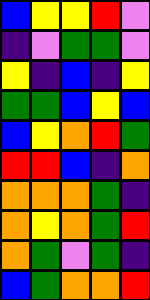[["blue", "yellow", "yellow", "red", "violet"], ["indigo", "violet", "green", "green", "violet"], ["yellow", "indigo", "blue", "indigo", "yellow"], ["green", "green", "blue", "yellow", "blue"], ["blue", "yellow", "orange", "red", "green"], ["red", "red", "blue", "indigo", "orange"], ["orange", "orange", "orange", "green", "indigo"], ["orange", "yellow", "orange", "green", "red"], ["orange", "green", "violet", "green", "indigo"], ["blue", "green", "orange", "orange", "red"]]